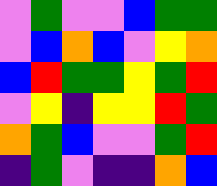[["violet", "green", "violet", "violet", "blue", "green", "green"], ["violet", "blue", "orange", "blue", "violet", "yellow", "orange"], ["blue", "red", "green", "green", "yellow", "green", "red"], ["violet", "yellow", "indigo", "yellow", "yellow", "red", "green"], ["orange", "green", "blue", "violet", "violet", "green", "red"], ["indigo", "green", "violet", "indigo", "indigo", "orange", "blue"]]